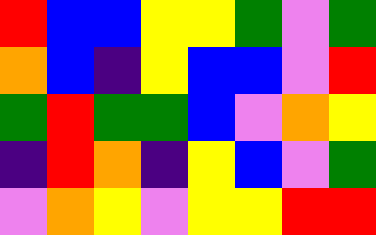[["red", "blue", "blue", "yellow", "yellow", "green", "violet", "green"], ["orange", "blue", "indigo", "yellow", "blue", "blue", "violet", "red"], ["green", "red", "green", "green", "blue", "violet", "orange", "yellow"], ["indigo", "red", "orange", "indigo", "yellow", "blue", "violet", "green"], ["violet", "orange", "yellow", "violet", "yellow", "yellow", "red", "red"]]